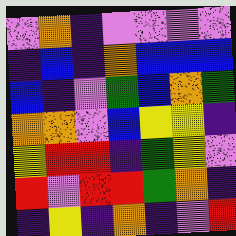[["violet", "orange", "indigo", "violet", "violet", "violet", "violet"], ["indigo", "blue", "indigo", "orange", "blue", "blue", "blue"], ["blue", "indigo", "violet", "green", "blue", "orange", "green"], ["orange", "orange", "violet", "blue", "yellow", "yellow", "indigo"], ["yellow", "red", "red", "indigo", "green", "yellow", "violet"], ["red", "violet", "red", "red", "green", "orange", "indigo"], ["indigo", "yellow", "indigo", "orange", "indigo", "violet", "red"]]